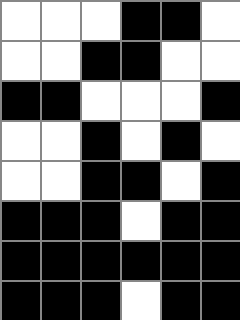[["white", "white", "white", "black", "black", "white"], ["white", "white", "black", "black", "white", "white"], ["black", "black", "white", "white", "white", "black"], ["white", "white", "black", "white", "black", "white"], ["white", "white", "black", "black", "white", "black"], ["black", "black", "black", "white", "black", "black"], ["black", "black", "black", "black", "black", "black"], ["black", "black", "black", "white", "black", "black"]]